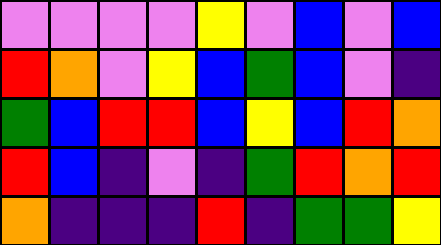[["violet", "violet", "violet", "violet", "yellow", "violet", "blue", "violet", "blue"], ["red", "orange", "violet", "yellow", "blue", "green", "blue", "violet", "indigo"], ["green", "blue", "red", "red", "blue", "yellow", "blue", "red", "orange"], ["red", "blue", "indigo", "violet", "indigo", "green", "red", "orange", "red"], ["orange", "indigo", "indigo", "indigo", "red", "indigo", "green", "green", "yellow"]]